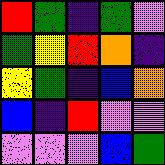[["red", "green", "indigo", "green", "violet"], ["green", "yellow", "red", "orange", "indigo"], ["yellow", "green", "indigo", "blue", "orange"], ["blue", "indigo", "red", "violet", "violet"], ["violet", "violet", "violet", "blue", "green"]]